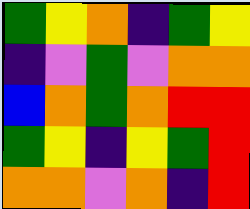[["green", "yellow", "orange", "indigo", "green", "yellow"], ["indigo", "violet", "green", "violet", "orange", "orange"], ["blue", "orange", "green", "orange", "red", "red"], ["green", "yellow", "indigo", "yellow", "green", "red"], ["orange", "orange", "violet", "orange", "indigo", "red"]]